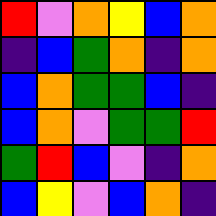[["red", "violet", "orange", "yellow", "blue", "orange"], ["indigo", "blue", "green", "orange", "indigo", "orange"], ["blue", "orange", "green", "green", "blue", "indigo"], ["blue", "orange", "violet", "green", "green", "red"], ["green", "red", "blue", "violet", "indigo", "orange"], ["blue", "yellow", "violet", "blue", "orange", "indigo"]]